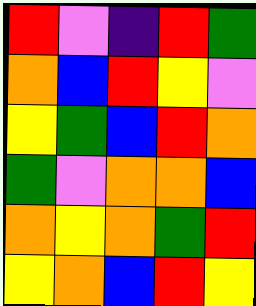[["red", "violet", "indigo", "red", "green"], ["orange", "blue", "red", "yellow", "violet"], ["yellow", "green", "blue", "red", "orange"], ["green", "violet", "orange", "orange", "blue"], ["orange", "yellow", "orange", "green", "red"], ["yellow", "orange", "blue", "red", "yellow"]]